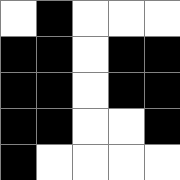[["white", "black", "white", "white", "white"], ["black", "black", "white", "black", "black"], ["black", "black", "white", "black", "black"], ["black", "black", "white", "white", "black"], ["black", "white", "white", "white", "white"]]